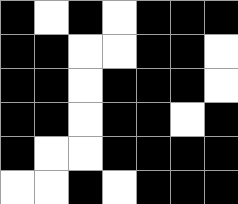[["black", "white", "black", "white", "black", "black", "black"], ["black", "black", "white", "white", "black", "black", "white"], ["black", "black", "white", "black", "black", "black", "white"], ["black", "black", "white", "black", "black", "white", "black"], ["black", "white", "white", "black", "black", "black", "black"], ["white", "white", "black", "white", "black", "black", "black"]]